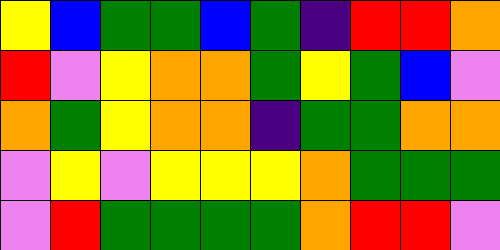[["yellow", "blue", "green", "green", "blue", "green", "indigo", "red", "red", "orange"], ["red", "violet", "yellow", "orange", "orange", "green", "yellow", "green", "blue", "violet"], ["orange", "green", "yellow", "orange", "orange", "indigo", "green", "green", "orange", "orange"], ["violet", "yellow", "violet", "yellow", "yellow", "yellow", "orange", "green", "green", "green"], ["violet", "red", "green", "green", "green", "green", "orange", "red", "red", "violet"]]